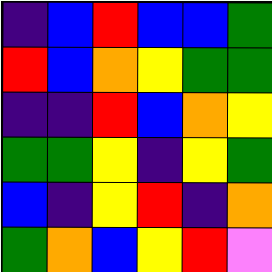[["indigo", "blue", "red", "blue", "blue", "green"], ["red", "blue", "orange", "yellow", "green", "green"], ["indigo", "indigo", "red", "blue", "orange", "yellow"], ["green", "green", "yellow", "indigo", "yellow", "green"], ["blue", "indigo", "yellow", "red", "indigo", "orange"], ["green", "orange", "blue", "yellow", "red", "violet"]]